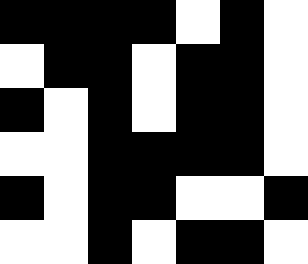[["black", "black", "black", "black", "white", "black", "white"], ["white", "black", "black", "white", "black", "black", "white"], ["black", "white", "black", "white", "black", "black", "white"], ["white", "white", "black", "black", "black", "black", "white"], ["black", "white", "black", "black", "white", "white", "black"], ["white", "white", "black", "white", "black", "black", "white"]]